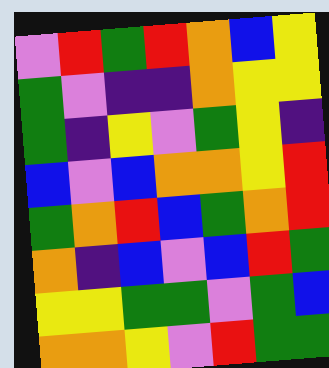[["violet", "red", "green", "red", "orange", "blue", "yellow"], ["green", "violet", "indigo", "indigo", "orange", "yellow", "yellow"], ["green", "indigo", "yellow", "violet", "green", "yellow", "indigo"], ["blue", "violet", "blue", "orange", "orange", "yellow", "red"], ["green", "orange", "red", "blue", "green", "orange", "red"], ["orange", "indigo", "blue", "violet", "blue", "red", "green"], ["yellow", "yellow", "green", "green", "violet", "green", "blue"], ["orange", "orange", "yellow", "violet", "red", "green", "green"]]